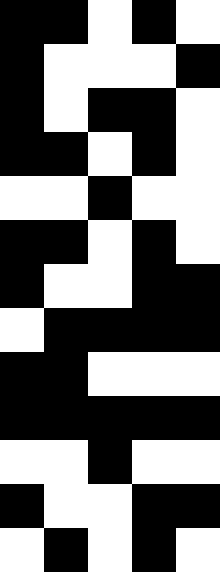[["black", "black", "white", "black", "white"], ["black", "white", "white", "white", "black"], ["black", "white", "black", "black", "white"], ["black", "black", "white", "black", "white"], ["white", "white", "black", "white", "white"], ["black", "black", "white", "black", "white"], ["black", "white", "white", "black", "black"], ["white", "black", "black", "black", "black"], ["black", "black", "white", "white", "white"], ["black", "black", "black", "black", "black"], ["white", "white", "black", "white", "white"], ["black", "white", "white", "black", "black"], ["white", "black", "white", "black", "white"]]